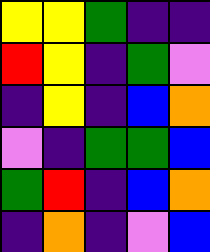[["yellow", "yellow", "green", "indigo", "indigo"], ["red", "yellow", "indigo", "green", "violet"], ["indigo", "yellow", "indigo", "blue", "orange"], ["violet", "indigo", "green", "green", "blue"], ["green", "red", "indigo", "blue", "orange"], ["indigo", "orange", "indigo", "violet", "blue"]]